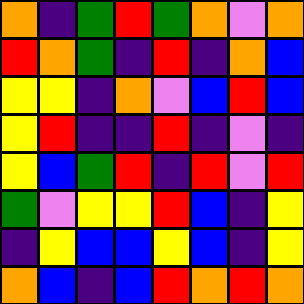[["orange", "indigo", "green", "red", "green", "orange", "violet", "orange"], ["red", "orange", "green", "indigo", "red", "indigo", "orange", "blue"], ["yellow", "yellow", "indigo", "orange", "violet", "blue", "red", "blue"], ["yellow", "red", "indigo", "indigo", "red", "indigo", "violet", "indigo"], ["yellow", "blue", "green", "red", "indigo", "red", "violet", "red"], ["green", "violet", "yellow", "yellow", "red", "blue", "indigo", "yellow"], ["indigo", "yellow", "blue", "blue", "yellow", "blue", "indigo", "yellow"], ["orange", "blue", "indigo", "blue", "red", "orange", "red", "orange"]]